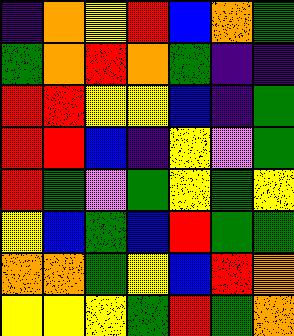[["indigo", "orange", "yellow", "red", "blue", "orange", "green"], ["green", "orange", "red", "orange", "green", "indigo", "indigo"], ["red", "red", "yellow", "yellow", "blue", "indigo", "green"], ["red", "red", "blue", "indigo", "yellow", "violet", "green"], ["red", "green", "violet", "green", "yellow", "green", "yellow"], ["yellow", "blue", "green", "blue", "red", "green", "green"], ["orange", "orange", "green", "yellow", "blue", "red", "orange"], ["yellow", "yellow", "yellow", "green", "red", "green", "orange"]]